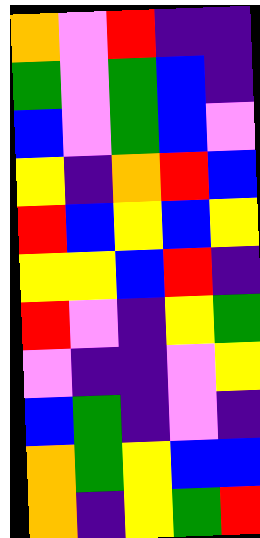[["orange", "violet", "red", "indigo", "indigo"], ["green", "violet", "green", "blue", "indigo"], ["blue", "violet", "green", "blue", "violet"], ["yellow", "indigo", "orange", "red", "blue"], ["red", "blue", "yellow", "blue", "yellow"], ["yellow", "yellow", "blue", "red", "indigo"], ["red", "violet", "indigo", "yellow", "green"], ["violet", "indigo", "indigo", "violet", "yellow"], ["blue", "green", "indigo", "violet", "indigo"], ["orange", "green", "yellow", "blue", "blue"], ["orange", "indigo", "yellow", "green", "red"]]